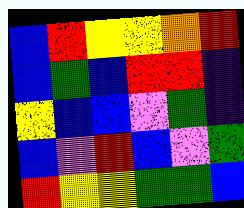[["blue", "red", "yellow", "yellow", "orange", "red"], ["blue", "green", "blue", "red", "red", "indigo"], ["yellow", "blue", "blue", "violet", "green", "indigo"], ["blue", "violet", "red", "blue", "violet", "green"], ["red", "yellow", "yellow", "green", "green", "blue"]]